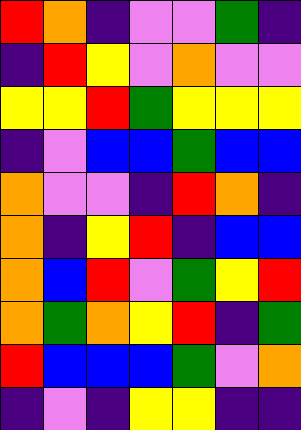[["red", "orange", "indigo", "violet", "violet", "green", "indigo"], ["indigo", "red", "yellow", "violet", "orange", "violet", "violet"], ["yellow", "yellow", "red", "green", "yellow", "yellow", "yellow"], ["indigo", "violet", "blue", "blue", "green", "blue", "blue"], ["orange", "violet", "violet", "indigo", "red", "orange", "indigo"], ["orange", "indigo", "yellow", "red", "indigo", "blue", "blue"], ["orange", "blue", "red", "violet", "green", "yellow", "red"], ["orange", "green", "orange", "yellow", "red", "indigo", "green"], ["red", "blue", "blue", "blue", "green", "violet", "orange"], ["indigo", "violet", "indigo", "yellow", "yellow", "indigo", "indigo"]]